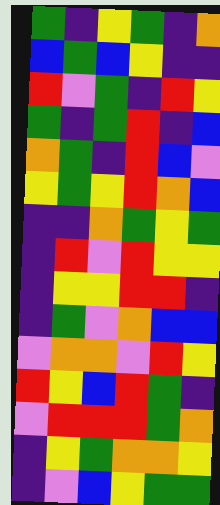[["green", "indigo", "yellow", "green", "indigo", "orange"], ["blue", "green", "blue", "yellow", "indigo", "indigo"], ["red", "violet", "green", "indigo", "red", "yellow"], ["green", "indigo", "green", "red", "indigo", "blue"], ["orange", "green", "indigo", "red", "blue", "violet"], ["yellow", "green", "yellow", "red", "orange", "blue"], ["indigo", "indigo", "orange", "green", "yellow", "green"], ["indigo", "red", "violet", "red", "yellow", "yellow"], ["indigo", "yellow", "yellow", "red", "red", "indigo"], ["indigo", "green", "violet", "orange", "blue", "blue"], ["violet", "orange", "orange", "violet", "red", "yellow"], ["red", "yellow", "blue", "red", "green", "indigo"], ["violet", "red", "red", "red", "green", "orange"], ["indigo", "yellow", "green", "orange", "orange", "yellow"], ["indigo", "violet", "blue", "yellow", "green", "green"]]